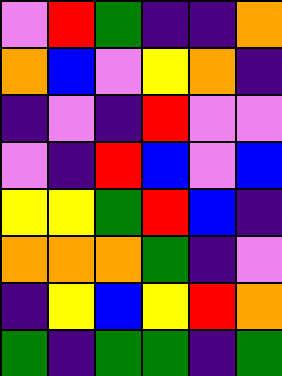[["violet", "red", "green", "indigo", "indigo", "orange"], ["orange", "blue", "violet", "yellow", "orange", "indigo"], ["indigo", "violet", "indigo", "red", "violet", "violet"], ["violet", "indigo", "red", "blue", "violet", "blue"], ["yellow", "yellow", "green", "red", "blue", "indigo"], ["orange", "orange", "orange", "green", "indigo", "violet"], ["indigo", "yellow", "blue", "yellow", "red", "orange"], ["green", "indigo", "green", "green", "indigo", "green"]]